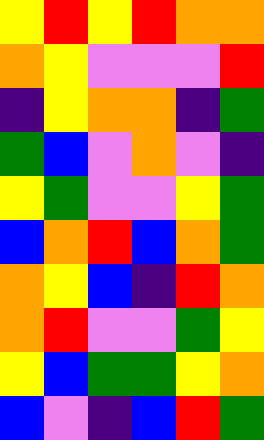[["yellow", "red", "yellow", "red", "orange", "orange"], ["orange", "yellow", "violet", "violet", "violet", "red"], ["indigo", "yellow", "orange", "orange", "indigo", "green"], ["green", "blue", "violet", "orange", "violet", "indigo"], ["yellow", "green", "violet", "violet", "yellow", "green"], ["blue", "orange", "red", "blue", "orange", "green"], ["orange", "yellow", "blue", "indigo", "red", "orange"], ["orange", "red", "violet", "violet", "green", "yellow"], ["yellow", "blue", "green", "green", "yellow", "orange"], ["blue", "violet", "indigo", "blue", "red", "green"]]